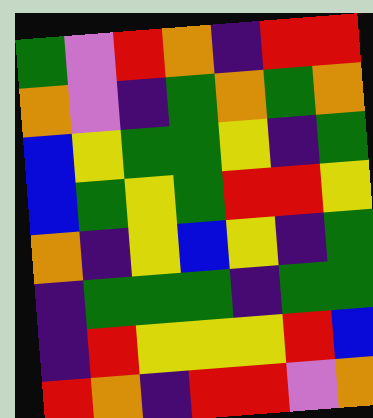[["green", "violet", "red", "orange", "indigo", "red", "red"], ["orange", "violet", "indigo", "green", "orange", "green", "orange"], ["blue", "yellow", "green", "green", "yellow", "indigo", "green"], ["blue", "green", "yellow", "green", "red", "red", "yellow"], ["orange", "indigo", "yellow", "blue", "yellow", "indigo", "green"], ["indigo", "green", "green", "green", "indigo", "green", "green"], ["indigo", "red", "yellow", "yellow", "yellow", "red", "blue"], ["red", "orange", "indigo", "red", "red", "violet", "orange"]]